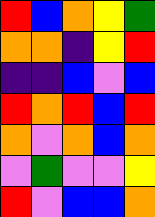[["red", "blue", "orange", "yellow", "green"], ["orange", "orange", "indigo", "yellow", "red"], ["indigo", "indigo", "blue", "violet", "blue"], ["red", "orange", "red", "blue", "red"], ["orange", "violet", "orange", "blue", "orange"], ["violet", "green", "violet", "violet", "yellow"], ["red", "violet", "blue", "blue", "orange"]]